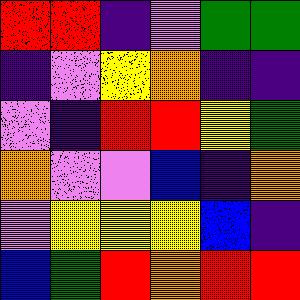[["red", "red", "indigo", "violet", "green", "green"], ["indigo", "violet", "yellow", "orange", "indigo", "indigo"], ["violet", "indigo", "red", "red", "yellow", "green"], ["orange", "violet", "violet", "blue", "indigo", "orange"], ["violet", "yellow", "yellow", "yellow", "blue", "indigo"], ["blue", "green", "red", "orange", "red", "red"]]